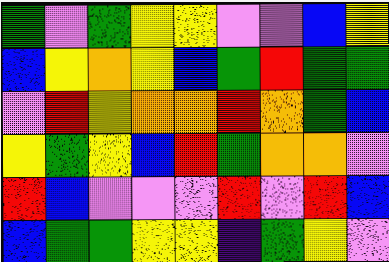[["green", "violet", "green", "yellow", "yellow", "violet", "violet", "blue", "yellow"], ["blue", "yellow", "orange", "yellow", "blue", "green", "red", "green", "green"], ["violet", "red", "yellow", "orange", "orange", "red", "orange", "green", "blue"], ["yellow", "green", "yellow", "blue", "red", "green", "orange", "orange", "violet"], ["red", "blue", "violet", "violet", "violet", "red", "violet", "red", "blue"], ["blue", "green", "green", "yellow", "yellow", "indigo", "green", "yellow", "violet"]]